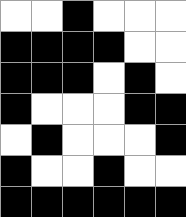[["white", "white", "black", "white", "white", "white"], ["black", "black", "black", "black", "white", "white"], ["black", "black", "black", "white", "black", "white"], ["black", "white", "white", "white", "black", "black"], ["white", "black", "white", "white", "white", "black"], ["black", "white", "white", "black", "white", "white"], ["black", "black", "black", "black", "black", "black"]]